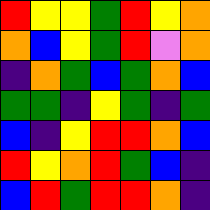[["red", "yellow", "yellow", "green", "red", "yellow", "orange"], ["orange", "blue", "yellow", "green", "red", "violet", "orange"], ["indigo", "orange", "green", "blue", "green", "orange", "blue"], ["green", "green", "indigo", "yellow", "green", "indigo", "green"], ["blue", "indigo", "yellow", "red", "red", "orange", "blue"], ["red", "yellow", "orange", "red", "green", "blue", "indigo"], ["blue", "red", "green", "red", "red", "orange", "indigo"]]